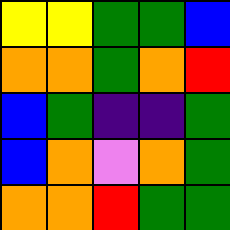[["yellow", "yellow", "green", "green", "blue"], ["orange", "orange", "green", "orange", "red"], ["blue", "green", "indigo", "indigo", "green"], ["blue", "orange", "violet", "orange", "green"], ["orange", "orange", "red", "green", "green"]]